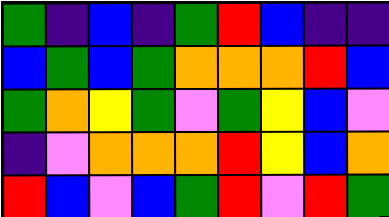[["green", "indigo", "blue", "indigo", "green", "red", "blue", "indigo", "indigo"], ["blue", "green", "blue", "green", "orange", "orange", "orange", "red", "blue"], ["green", "orange", "yellow", "green", "violet", "green", "yellow", "blue", "violet"], ["indigo", "violet", "orange", "orange", "orange", "red", "yellow", "blue", "orange"], ["red", "blue", "violet", "blue", "green", "red", "violet", "red", "green"]]